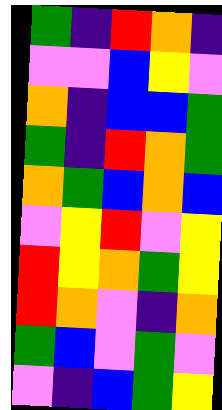[["green", "indigo", "red", "orange", "indigo"], ["violet", "violet", "blue", "yellow", "violet"], ["orange", "indigo", "blue", "blue", "green"], ["green", "indigo", "red", "orange", "green"], ["orange", "green", "blue", "orange", "blue"], ["violet", "yellow", "red", "violet", "yellow"], ["red", "yellow", "orange", "green", "yellow"], ["red", "orange", "violet", "indigo", "orange"], ["green", "blue", "violet", "green", "violet"], ["violet", "indigo", "blue", "green", "yellow"]]